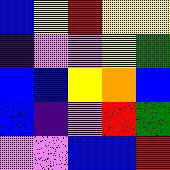[["blue", "yellow", "red", "yellow", "yellow"], ["indigo", "violet", "violet", "yellow", "green"], ["blue", "blue", "yellow", "orange", "blue"], ["blue", "indigo", "violet", "red", "green"], ["violet", "violet", "blue", "blue", "red"]]